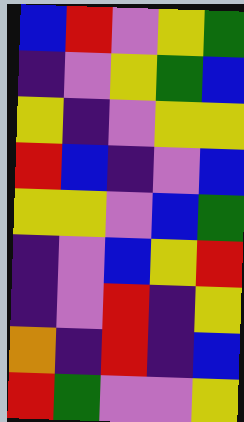[["blue", "red", "violet", "yellow", "green"], ["indigo", "violet", "yellow", "green", "blue"], ["yellow", "indigo", "violet", "yellow", "yellow"], ["red", "blue", "indigo", "violet", "blue"], ["yellow", "yellow", "violet", "blue", "green"], ["indigo", "violet", "blue", "yellow", "red"], ["indigo", "violet", "red", "indigo", "yellow"], ["orange", "indigo", "red", "indigo", "blue"], ["red", "green", "violet", "violet", "yellow"]]